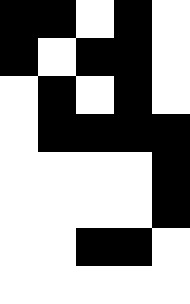[["black", "black", "white", "black", "white"], ["black", "white", "black", "black", "white"], ["white", "black", "white", "black", "white"], ["white", "black", "black", "black", "black"], ["white", "white", "white", "white", "black"], ["white", "white", "white", "white", "black"], ["white", "white", "black", "black", "white"], ["white", "white", "white", "white", "white"]]